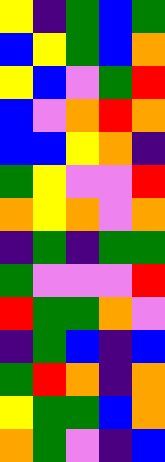[["yellow", "indigo", "green", "blue", "green"], ["blue", "yellow", "green", "blue", "orange"], ["yellow", "blue", "violet", "green", "red"], ["blue", "violet", "orange", "red", "orange"], ["blue", "blue", "yellow", "orange", "indigo"], ["green", "yellow", "violet", "violet", "red"], ["orange", "yellow", "orange", "violet", "orange"], ["indigo", "green", "indigo", "green", "green"], ["green", "violet", "violet", "violet", "red"], ["red", "green", "green", "orange", "violet"], ["indigo", "green", "blue", "indigo", "blue"], ["green", "red", "orange", "indigo", "orange"], ["yellow", "green", "green", "blue", "orange"], ["orange", "green", "violet", "indigo", "blue"]]